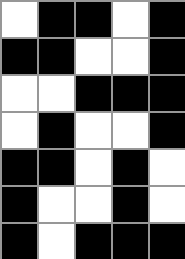[["white", "black", "black", "white", "black"], ["black", "black", "white", "white", "black"], ["white", "white", "black", "black", "black"], ["white", "black", "white", "white", "black"], ["black", "black", "white", "black", "white"], ["black", "white", "white", "black", "white"], ["black", "white", "black", "black", "black"]]